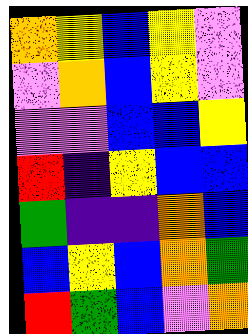[["orange", "yellow", "blue", "yellow", "violet"], ["violet", "orange", "blue", "yellow", "violet"], ["violet", "violet", "blue", "blue", "yellow"], ["red", "indigo", "yellow", "blue", "blue"], ["green", "indigo", "indigo", "orange", "blue"], ["blue", "yellow", "blue", "orange", "green"], ["red", "green", "blue", "violet", "orange"]]